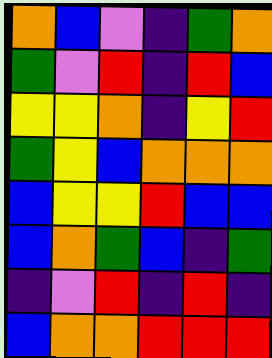[["orange", "blue", "violet", "indigo", "green", "orange"], ["green", "violet", "red", "indigo", "red", "blue"], ["yellow", "yellow", "orange", "indigo", "yellow", "red"], ["green", "yellow", "blue", "orange", "orange", "orange"], ["blue", "yellow", "yellow", "red", "blue", "blue"], ["blue", "orange", "green", "blue", "indigo", "green"], ["indigo", "violet", "red", "indigo", "red", "indigo"], ["blue", "orange", "orange", "red", "red", "red"]]